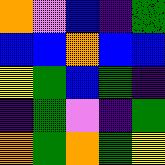[["orange", "violet", "blue", "indigo", "green"], ["blue", "blue", "orange", "blue", "blue"], ["yellow", "green", "blue", "green", "indigo"], ["indigo", "green", "violet", "indigo", "green"], ["orange", "green", "orange", "green", "yellow"]]